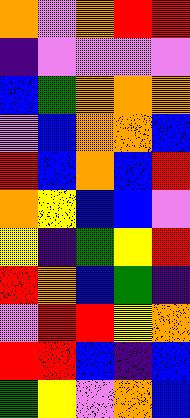[["orange", "violet", "orange", "red", "red"], ["indigo", "violet", "violet", "violet", "violet"], ["blue", "green", "orange", "orange", "orange"], ["violet", "blue", "orange", "orange", "blue"], ["red", "blue", "orange", "blue", "red"], ["orange", "yellow", "blue", "blue", "violet"], ["yellow", "indigo", "green", "yellow", "red"], ["red", "orange", "blue", "green", "indigo"], ["violet", "red", "red", "yellow", "orange"], ["red", "red", "blue", "indigo", "blue"], ["green", "yellow", "violet", "orange", "blue"]]